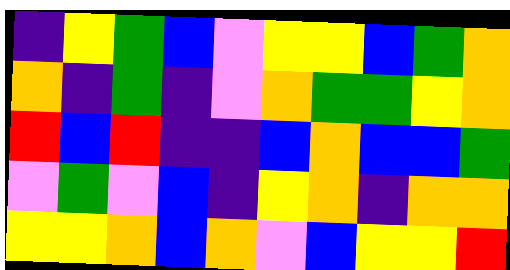[["indigo", "yellow", "green", "blue", "violet", "yellow", "yellow", "blue", "green", "orange"], ["orange", "indigo", "green", "indigo", "violet", "orange", "green", "green", "yellow", "orange"], ["red", "blue", "red", "indigo", "indigo", "blue", "orange", "blue", "blue", "green"], ["violet", "green", "violet", "blue", "indigo", "yellow", "orange", "indigo", "orange", "orange"], ["yellow", "yellow", "orange", "blue", "orange", "violet", "blue", "yellow", "yellow", "red"]]